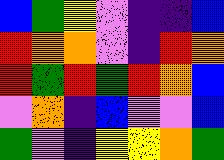[["blue", "green", "yellow", "violet", "indigo", "indigo", "blue"], ["red", "orange", "orange", "violet", "indigo", "red", "orange"], ["red", "green", "red", "green", "red", "orange", "blue"], ["violet", "orange", "indigo", "blue", "violet", "violet", "blue"], ["green", "violet", "indigo", "yellow", "yellow", "orange", "green"]]